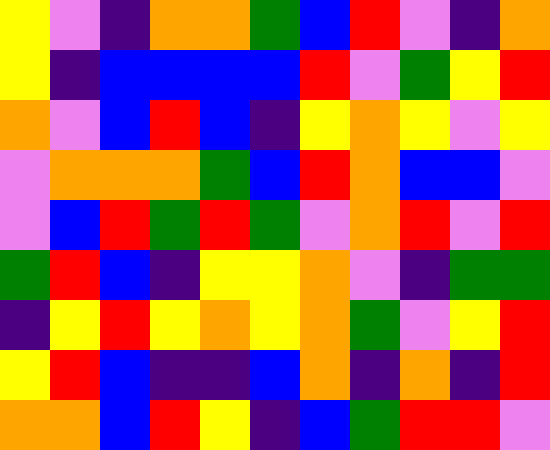[["yellow", "violet", "indigo", "orange", "orange", "green", "blue", "red", "violet", "indigo", "orange"], ["yellow", "indigo", "blue", "blue", "blue", "blue", "red", "violet", "green", "yellow", "red"], ["orange", "violet", "blue", "red", "blue", "indigo", "yellow", "orange", "yellow", "violet", "yellow"], ["violet", "orange", "orange", "orange", "green", "blue", "red", "orange", "blue", "blue", "violet"], ["violet", "blue", "red", "green", "red", "green", "violet", "orange", "red", "violet", "red"], ["green", "red", "blue", "indigo", "yellow", "yellow", "orange", "violet", "indigo", "green", "green"], ["indigo", "yellow", "red", "yellow", "orange", "yellow", "orange", "green", "violet", "yellow", "red"], ["yellow", "red", "blue", "indigo", "indigo", "blue", "orange", "indigo", "orange", "indigo", "red"], ["orange", "orange", "blue", "red", "yellow", "indigo", "blue", "green", "red", "red", "violet"]]